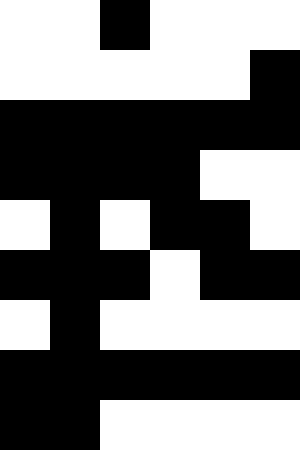[["white", "white", "black", "white", "white", "white"], ["white", "white", "white", "white", "white", "black"], ["black", "black", "black", "black", "black", "black"], ["black", "black", "black", "black", "white", "white"], ["white", "black", "white", "black", "black", "white"], ["black", "black", "black", "white", "black", "black"], ["white", "black", "white", "white", "white", "white"], ["black", "black", "black", "black", "black", "black"], ["black", "black", "white", "white", "white", "white"]]